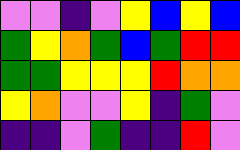[["violet", "violet", "indigo", "violet", "yellow", "blue", "yellow", "blue"], ["green", "yellow", "orange", "green", "blue", "green", "red", "red"], ["green", "green", "yellow", "yellow", "yellow", "red", "orange", "orange"], ["yellow", "orange", "violet", "violet", "yellow", "indigo", "green", "violet"], ["indigo", "indigo", "violet", "green", "indigo", "indigo", "red", "violet"]]